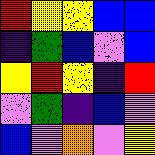[["red", "yellow", "yellow", "blue", "blue"], ["indigo", "green", "blue", "violet", "blue"], ["yellow", "red", "yellow", "indigo", "red"], ["violet", "green", "indigo", "blue", "violet"], ["blue", "violet", "orange", "violet", "yellow"]]